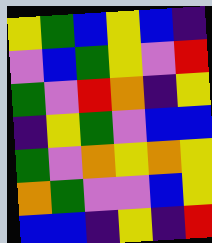[["yellow", "green", "blue", "yellow", "blue", "indigo"], ["violet", "blue", "green", "yellow", "violet", "red"], ["green", "violet", "red", "orange", "indigo", "yellow"], ["indigo", "yellow", "green", "violet", "blue", "blue"], ["green", "violet", "orange", "yellow", "orange", "yellow"], ["orange", "green", "violet", "violet", "blue", "yellow"], ["blue", "blue", "indigo", "yellow", "indigo", "red"]]